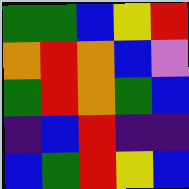[["green", "green", "blue", "yellow", "red"], ["orange", "red", "orange", "blue", "violet"], ["green", "red", "orange", "green", "blue"], ["indigo", "blue", "red", "indigo", "indigo"], ["blue", "green", "red", "yellow", "blue"]]